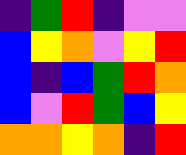[["indigo", "green", "red", "indigo", "violet", "violet"], ["blue", "yellow", "orange", "violet", "yellow", "red"], ["blue", "indigo", "blue", "green", "red", "orange"], ["blue", "violet", "red", "green", "blue", "yellow"], ["orange", "orange", "yellow", "orange", "indigo", "red"]]